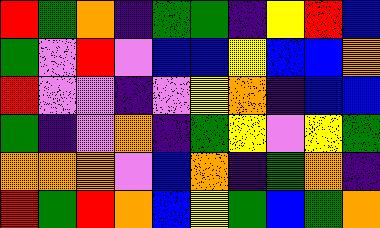[["red", "green", "orange", "indigo", "green", "green", "indigo", "yellow", "red", "blue"], ["green", "violet", "red", "violet", "blue", "blue", "yellow", "blue", "blue", "orange"], ["red", "violet", "violet", "indigo", "violet", "yellow", "orange", "indigo", "blue", "blue"], ["green", "indigo", "violet", "orange", "indigo", "green", "yellow", "violet", "yellow", "green"], ["orange", "orange", "orange", "violet", "blue", "orange", "indigo", "green", "orange", "indigo"], ["red", "green", "red", "orange", "blue", "yellow", "green", "blue", "green", "orange"]]